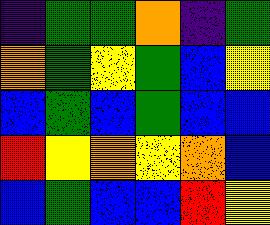[["indigo", "green", "green", "orange", "indigo", "green"], ["orange", "green", "yellow", "green", "blue", "yellow"], ["blue", "green", "blue", "green", "blue", "blue"], ["red", "yellow", "orange", "yellow", "orange", "blue"], ["blue", "green", "blue", "blue", "red", "yellow"]]